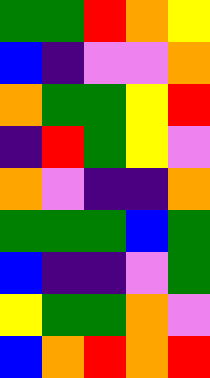[["green", "green", "red", "orange", "yellow"], ["blue", "indigo", "violet", "violet", "orange"], ["orange", "green", "green", "yellow", "red"], ["indigo", "red", "green", "yellow", "violet"], ["orange", "violet", "indigo", "indigo", "orange"], ["green", "green", "green", "blue", "green"], ["blue", "indigo", "indigo", "violet", "green"], ["yellow", "green", "green", "orange", "violet"], ["blue", "orange", "red", "orange", "red"]]